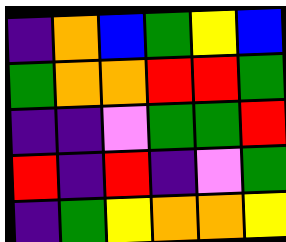[["indigo", "orange", "blue", "green", "yellow", "blue"], ["green", "orange", "orange", "red", "red", "green"], ["indigo", "indigo", "violet", "green", "green", "red"], ["red", "indigo", "red", "indigo", "violet", "green"], ["indigo", "green", "yellow", "orange", "orange", "yellow"]]